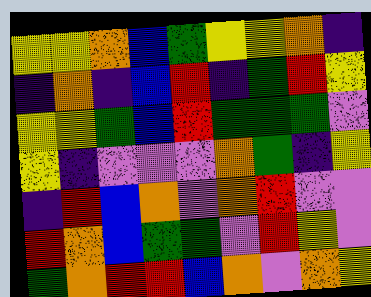[["yellow", "yellow", "orange", "blue", "green", "yellow", "yellow", "orange", "indigo"], ["indigo", "orange", "indigo", "blue", "red", "indigo", "green", "red", "yellow"], ["yellow", "yellow", "green", "blue", "red", "green", "green", "green", "violet"], ["yellow", "indigo", "violet", "violet", "violet", "orange", "green", "indigo", "yellow"], ["indigo", "red", "blue", "orange", "violet", "orange", "red", "violet", "violet"], ["red", "orange", "blue", "green", "green", "violet", "red", "yellow", "violet"], ["green", "orange", "red", "red", "blue", "orange", "violet", "orange", "yellow"]]